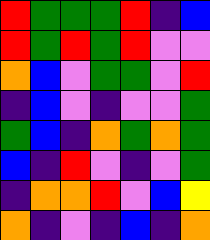[["red", "green", "green", "green", "red", "indigo", "blue"], ["red", "green", "red", "green", "red", "violet", "violet"], ["orange", "blue", "violet", "green", "green", "violet", "red"], ["indigo", "blue", "violet", "indigo", "violet", "violet", "green"], ["green", "blue", "indigo", "orange", "green", "orange", "green"], ["blue", "indigo", "red", "violet", "indigo", "violet", "green"], ["indigo", "orange", "orange", "red", "violet", "blue", "yellow"], ["orange", "indigo", "violet", "indigo", "blue", "indigo", "orange"]]